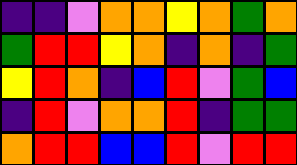[["indigo", "indigo", "violet", "orange", "orange", "yellow", "orange", "green", "orange"], ["green", "red", "red", "yellow", "orange", "indigo", "orange", "indigo", "green"], ["yellow", "red", "orange", "indigo", "blue", "red", "violet", "green", "blue"], ["indigo", "red", "violet", "orange", "orange", "red", "indigo", "green", "green"], ["orange", "red", "red", "blue", "blue", "red", "violet", "red", "red"]]